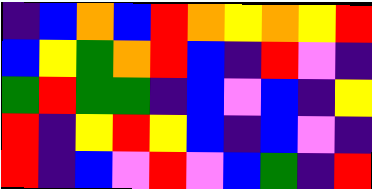[["indigo", "blue", "orange", "blue", "red", "orange", "yellow", "orange", "yellow", "red"], ["blue", "yellow", "green", "orange", "red", "blue", "indigo", "red", "violet", "indigo"], ["green", "red", "green", "green", "indigo", "blue", "violet", "blue", "indigo", "yellow"], ["red", "indigo", "yellow", "red", "yellow", "blue", "indigo", "blue", "violet", "indigo"], ["red", "indigo", "blue", "violet", "red", "violet", "blue", "green", "indigo", "red"]]